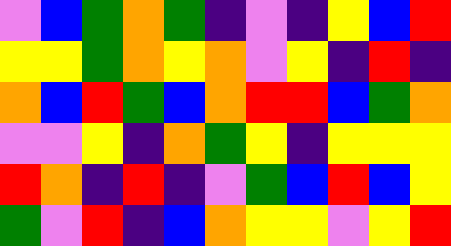[["violet", "blue", "green", "orange", "green", "indigo", "violet", "indigo", "yellow", "blue", "red"], ["yellow", "yellow", "green", "orange", "yellow", "orange", "violet", "yellow", "indigo", "red", "indigo"], ["orange", "blue", "red", "green", "blue", "orange", "red", "red", "blue", "green", "orange"], ["violet", "violet", "yellow", "indigo", "orange", "green", "yellow", "indigo", "yellow", "yellow", "yellow"], ["red", "orange", "indigo", "red", "indigo", "violet", "green", "blue", "red", "blue", "yellow"], ["green", "violet", "red", "indigo", "blue", "orange", "yellow", "yellow", "violet", "yellow", "red"]]